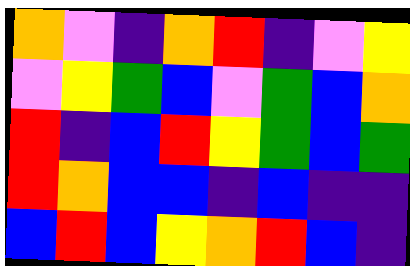[["orange", "violet", "indigo", "orange", "red", "indigo", "violet", "yellow"], ["violet", "yellow", "green", "blue", "violet", "green", "blue", "orange"], ["red", "indigo", "blue", "red", "yellow", "green", "blue", "green"], ["red", "orange", "blue", "blue", "indigo", "blue", "indigo", "indigo"], ["blue", "red", "blue", "yellow", "orange", "red", "blue", "indigo"]]